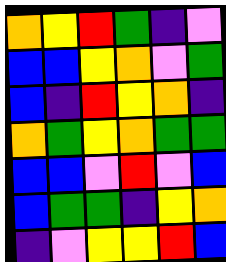[["orange", "yellow", "red", "green", "indigo", "violet"], ["blue", "blue", "yellow", "orange", "violet", "green"], ["blue", "indigo", "red", "yellow", "orange", "indigo"], ["orange", "green", "yellow", "orange", "green", "green"], ["blue", "blue", "violet", "red", "violet", "blue"], ["blue", "green", "green", "indigo", "yellow", "orange"], ["indigo", "violet", "yellow", "yellow", "red", "blue"]]